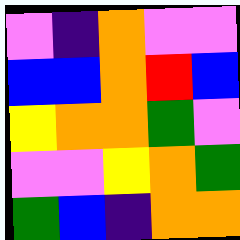[["violet", "indigo", "orange", "violet", "violet"], ["blue", "blue", "orange", "red", "blue"], ["yellow", "orange", "orange", "green", "violet"], ["violet", "violet", "yellow", "orange", "green"], ["green", "blue", "indigo", "orange", "orange"]]